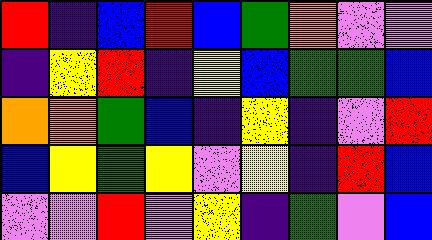[["red", "indigo", "blue", "red", "blue", "green", "orange", "violet", "violet"], ["indigo", "yellow", "red", "indigo", "yellow", "blue", "green", "green", "blue"], ["orange", "orange", "green", "blue", "indigo", "yellow", "indigo", "violet", "red"], ["blue", "yellow", "green", "yellow", "violet", "yellow", "indigo", "red", "blue"], ["violet", "violet", "red", "violet", "yellow", "indigo", "green", "violet", "blue"]]